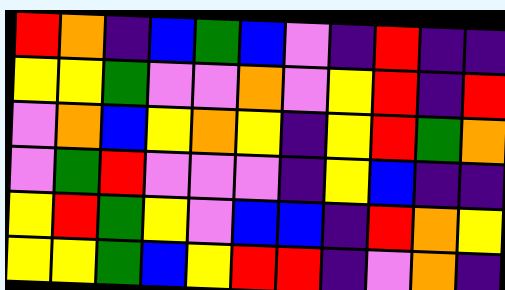[["red", "orange", "indigo", "blue", "green", "blue", "violet", "indigo", "red", "indigo", "indigo"], ["yellow", "yellow", "green", "violet", "violet", "orange", "violet", "yellow", "red", "indigo", "red"], ["violet", "orange", "blue", "yellow", "orange", "yellow", "indigo", "yellow", "red", "green", "orange"], ["violet", "green", "red", "violet", "violet", "violet", "indigo", "yellow", "blue", "indigo", "indigo"], ["yellow", "red", "green", "yellow", "violet", "blue", "blue", "indigo", "red", "orange", "yellow"], ["yellow", "yellow", "green", "blue", "yellow", "red", "red", "indigo", "violet", "orange", "indigo"]]